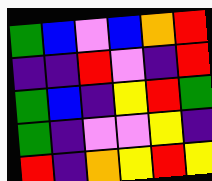[["green", "blue", "violet", "blue", "orange", "red"], ["indigo", "indigo", "red", "violet", "indigo", "red"], ["green", "blue", "indigo", "yellow", "red", "green"], ["green", "indigo", "violet", "violet", "yellow", "indigo"], ["red", "indigo", "orange", "yellow", "red", "yellow"]]